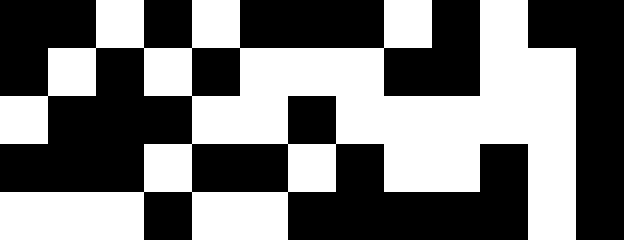[["black", "black", "white", "black", "white", "black", "black", "black", "white", "black", "white", "black", "black"], ["black", "white", "black", "white", "black", "white", "white", "white", "black", "black", "white", "white", "black"], ["white", "black", "black", "black", "white", "white", "black", "white", "white", "white", "white", "white", "black"], ["black", "black", "black", "white", "black", "black", "white", "black", "white", "white", "black", "white", "black"], ["white", "white", "white", "black", "white", "white", "black", "black", "black", "black", "black", "white", "black"]]